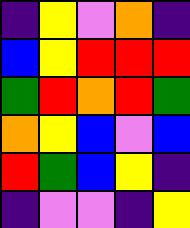[["indigo", "yellow", "violet", "orange", "indigo"], ["blue", "yellow", "red", "red", "red"], ["green", "red", "orange", "red", "green"], ["orange", "yellow", "blue", "violet", "blue"], ["red", "green", "blue", "yellow", "indigo"], ["indigo", "violet", "violet", "indigo", "yellow"]]